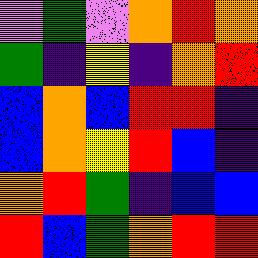[["violet", "green", "violet", "orange", "red", "orange"], ["green", "indigo", "yellow", "indigo", "orange", "red"], ["blue", "orange", "blue", "red", "red", "indigo"], ["blue", "orange", "yellow", "red", "blue", "indigo"], ["orange", "red", "green", "indigo", "blue", "blue"], ["red", "blue", "green", "orange", "red", "red"]]